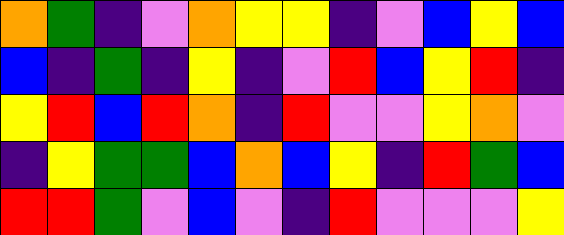[["orange", "green", "indigo", "violet", "orange", "yellow", "yellow", "indigo", "violet", "blue", "yellow", "blue"], ["blue", "indigo", "green", "indigo", "yellow", "indigo", "violet", "red", "blue", "yellow", "red", "indigo"], ["yellow", "red", "blue", "red", "orange", "indigo", "red", "violet", "violet", "yellow", "orange", "violet"], ["indigo", "yellow", "green", "green", "blue", "orange", "blue", "yellow", "indigo", "red", "green", "blue"], ["red", "red", "green", "violet", "blue", "violet", "indigo", "red", "violet", "violet", "violet", "yellow"]]